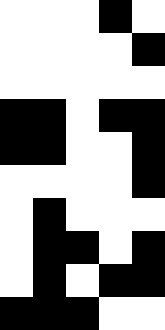[["white", "white", "white", "black", "white"], ["white", "white", "white", "white", "black"], ["white", "white", "white", "white", "white"], ["black", "black", "white", "black", "black"], ["black", "black", "white", "white", "black"], ["white", "white", "white", "white", "black"], ["white", "black", "white", "white", "white"], ["white", "black", "black", "white", "black"], ["white", "black", "white", "black", "black"], ["black", "black", "black", "white", "white"]]